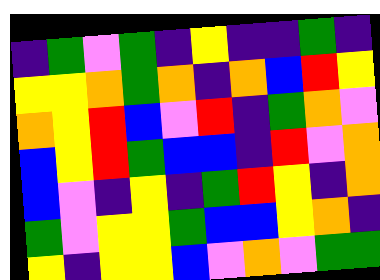[["indigo", "green", "violet", "green", "indigo", "yellow", "indigo", "indigo", "green", "indigo"], ["yellow", "yellow", "orange", "green", "orange", "indigo", "orange", "blue", "red", "yellow"], ["orange", "yellow", "red", "blue", "violet", "red", "indigo", "green", "orange", "violet"], ["blue", "yellow", "red", "green", "blue", "blue", "indigo", "red", "violet", "orange"], ["blue", "violet", "indigo", "yellow", "indigo", "green", "red", "yellow", "indigo", "orange"], ["green", "violet", "yellow", "yellow", "green", "blue", "blue", "yellow", "orange", "indigo"], ["yellow", "indigo", "yellow", "yellow", "blue", "violet", "orange", "violet", "green", "green"]]